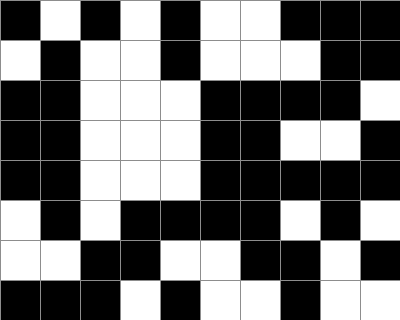[["black", "white", "black", "white", "black", "white", "white", "black", "black", "black"], ["white", "black", "white", "white", "black", "white", "white", "white", "black", "black"], ["black", "black", "white", "white", "white", "black", "black", "black", "black", "white"], ["black", "black", "white", "white", "white", "black", "black", "white", "white", "black"], ["black", "black", "white", "white", "white", "black", "black", "black", "black", "black"], ["white", "black", "white", "black", "black", "black", "black", "white", "black", "white"], ["white", "white", "black", "black", "white", "white", "black", "black", "white", "black"], ["black", "black", "black", "white", "black", "white", "white", "black", "white", "white"]]